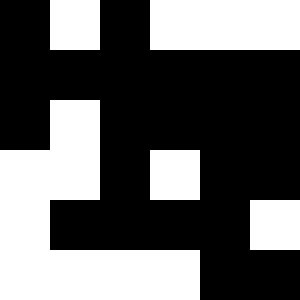[["black", "white", "black", "white", "white", "white"], ["black", "black", "black", "black", "black", "black"], ["black", "white", "black", "black", "black", "black"], ["white", "white", "black", "white", "black", "black"], ["white", "black", "black", "black", "black", "white"], ["white", "white", "white", "white", "black", "black"]]